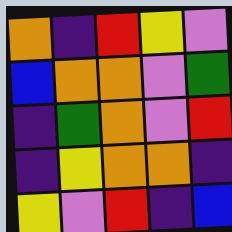[["orange", "indigo", "red", "yellow", "violet"], ["blue", "orange", "orange", "violet", "green"], ["indigo", "green", "orange", "violet", "red"], ["indigo", "yellow", "orange", "orange", "indigo"], ["yellow", "violet", "red", "indigo", "blue"]]